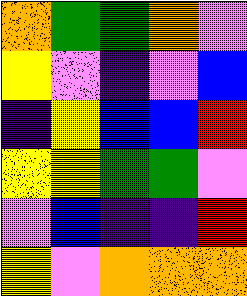[["orange", "green", "green", "orange", "violet"], ["yellow", "violet", "indigo", "violet", "blue"], ["indigo", "yellow", "blue", "blue", "red"], ["yellow", "yellow", "green", "green", "violet"], ["violet", "blue", "indigo", "indigo", "red"], ["yellow", "violet", "orange", "orange", "orange"]]